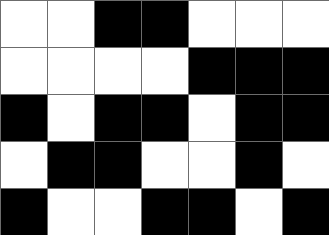[["white", "white", "black", "black", "white", "white", "white"], ["white", "white", "white", "white", "black", "black", "black"], ["black", "white", "black", "black", "white", "black", "black"], ["white", "black", "black", "white", "white", "black", "white"], ["black", "white", "white", "black", "black", "white", "black"]]